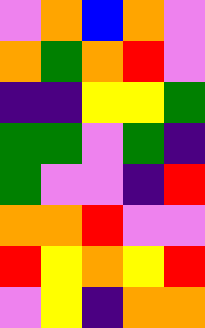[["violet", "orange", "blue", "orange", "violet"], ["orange", "green", "orange", "red", "violet"], ["indigo", "indigo", "yellow", "yellow", "green"], ["green", "green", "violet", "green", "indigo"], ["green", "violet", "violet", "indigo", "red"], ["orange", "orange", "red", "violet", "violet"], ["red", "yellow", "orange", "yellow", "red"], ["violet", "yellow", "indigo", "orange", "orange"]]